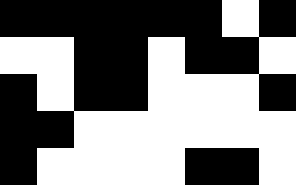[["black", "black", "black", "black", "black", "black", "white", "black"], ["white", "white", "black", "black", "white", "black", "black", "white"], ["black", "white", "black", "black", "white", "white", "white", "black"], ["black", "black", "white", "white", "white", "white", "white", "white"], ["black", "white", "white", "white", "white", "black", "black", "white"]]